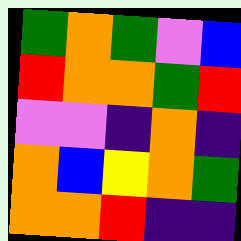[["green", "orange", "green", "violet", "blue"], ["red", "orange", "orange", "green", "red"], ["violet", "violet", "indigo", "orange", "indigo"], ["orange", "blue", "yellow", "orange", "green"], ["orange", "orange", "red", "indigo", "indigo"]]